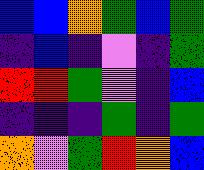[["blue", "blue", "orange", "green", "blue", "green"], ["indigo", "blue", "indigo", "violet", "indigo", "green"], ["red", "red", "green", "violet", "indigo", "blue"], ["indigo", "indigo", "indigo", "green", "indigo", "green"], ["orange", "violet", "green", "red", "orange", "blue"]]